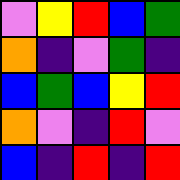[["violet", "yellow", "red", "blue", "green"], ["orange", "indigo", "violet", "green", "indigo"], ["blue", "green", "blue", "yellow", "red"], ["orange", "violet", "indigo", "red", "violet"], ["blue", "indigo", "red", "indigo", "red"]]